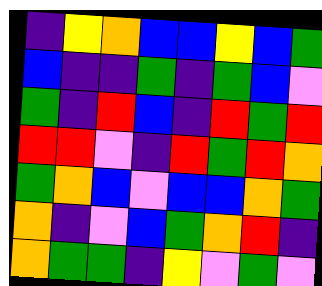[["indigo", "yellow", "orange", "blue", "blue", "yellow", "blue", "green"], ["blue", "indigo", "indigo", "green", "indigo", "green", "blue", "violet"], ["green", "indigo", "red", "blue", "indigo", "red", "green", "red"], ["red", "red", "violet", "indigo", "red", "green", "red", "orange"], ["green", "orange", "blue", "violet", "blue", "blue", "orange", "green"], ["orange", "indigo", "violet", "blue", "green", "orange", "red", "indigo"], ["orange", "green", "green", "indigo", "yellow", "violet", "green", "violet"]]